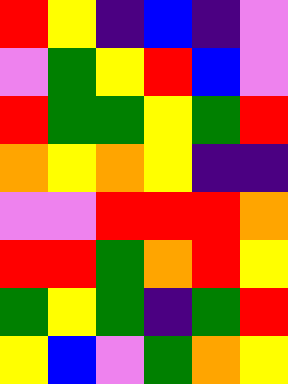[["red", "yellow", "indigo", "blue", "indigo", "violet"], ["violet", "green", "yellow", "red", "blue", "violet"], ["red", "green", "green", "yellow", "green", "red"], ["orange", "yellow", "orange", "yellow", "indigo", "indigo"], ["violet", "violet", "red", "red", "red", "orange"], ["red", "red", "green", "orange", "red", "yellow"], ["green", "yellow", "green", "indigo", "green", "red"], ["yellow", "blue", "violet", "green", "orange", "yellow"]]